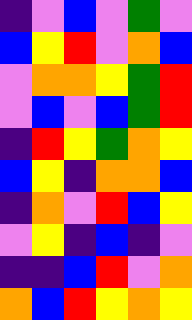[["indigo", "violet", "blue", "violet", "green", "violet"], ["blue", "yellow", "red", "violet", "orange", "blue"], ["violet", "orange", "orange", "yellow", "green", "red"], ["violet", "blue", "violet", "blue", "green", "red"], ["indigo", "red", "yellow", "green", "orange", "yellow"], ["blue", "yellow", "indigo", "orange", "orange", "blue"], ["indigo", "orange", "violet", "red", "blue", "yellow"], ["violet", "yellow", "indigo", "blue", "indigo", "violet"], ["indigo", "indigo", "blue", "red", "violet", "orange"], ["orange", "blue", "red", "yellow", "orange", "yellow"]]